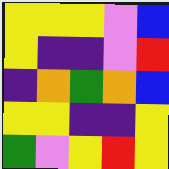[["yellow", "yellow", "yellow", "violet", "blue"], ["yellow", "indigo", "indigo", "violet", "red"], ["indigo", "orange", "green", "orange", "blue"], ["yellow", "yellow", "indigo", "indigo", "yellow"], ["green", "violet", "yellow", "red", "yellow"]]